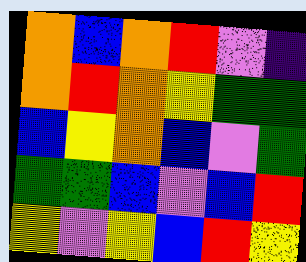[["orange", "blue", "orange", "red", "violet", "indigo"], ["orange", "red", "orange", "yellow", "green", "green"], ["blue", "yellow", "orange", "blue", "violet", "green"], ["green", "green", "blue", "violet", "blue", "red"], ["yellow", "violet", "yellow", "blue", "red", "yellow"]]